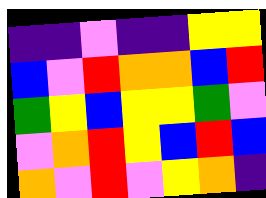[["indigo", "indigo", "violet", "indigo", "indigo", "yellow", "yellow"], ["blue", "violet", "red", "orange", "orange", "blue", "red"], ["green", "yellow", "blue", "yellow", "yellow", "green", "violet"], ["violet", "orange", "red", "yellow", "blue", "red", "blue"], ["orange", "violet", "red", "violet", "yellow", "orange", "indigo"]]